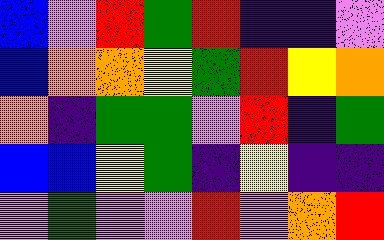[["blue", "violet", "red", "green", "red", "indigo", "indigo", "violet"], ["blue", "orange", "orange", "yellow", "green", "red", "yellow", "orange"], ["orange", "indigo", "green", "green", "violet", "red", "indigo", "green"], ["blue", "blue", "yellow", "green", "indigo", "yellow", "indigo", "indigo"], ["violet", "green", "violet", "violet", "red", "violet", "orange", "red"]]